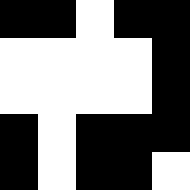[["black", "black", "white", "black", "black"], ["white", "white", "white", "white", "black"], ["white", "white", "white", "white", "black"], ["black", "white", "black", "black", "black"], ["black", "white", "black", "black", "white"]]